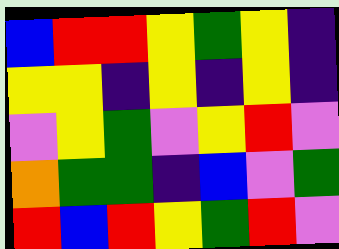[["blue", "red", "red", "yellow", "green", "yellow", "indigo"], ["yellow", "yellow", "indigo", "yellow", "indigo", "yellow", "indigo"], ["violet", "yellow", "green", "violet", "yellow", "red", "violet"], ["orange", "green", "green", "indigo", "blue", "violet", "green"], ["red", "blue", "red", "yellow", "green", "red", "violet"]]